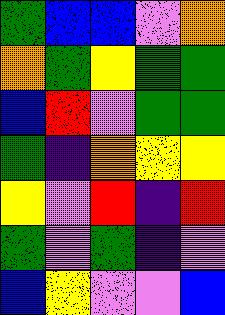[["green", "blue", "blue", "violet", "orange"], ["orange", "green", "yellow", "green", "green"], ["blue", "red", "violet", "green", "green"], ["green", "indigo", "orange", "yellow", "yellow"], ["yellow", "violet", "red", "indigo", "red"], ["green", "violet", "green", "indigo", "violet"], ["blue", "yellow", "violet", "violet", "blue"]]